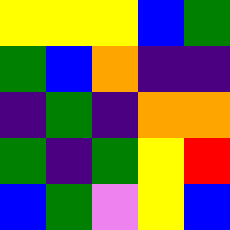[["yellow", "yellow", "yellow", "blue", "green"], ["green", "blue", "orange", "indigo", "indigo"], ["indigo", "green", "indigo", "orange", "orange"], ["green", "indigo", "green", "yellow", "red"], ["blue", "green", "violet", "yellow", "blue"]]